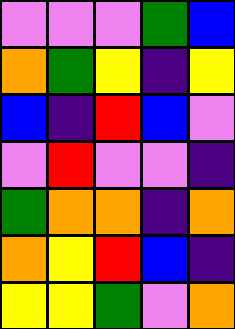[["violet", "violet", "violet", "green", "blue"], ["orange", "green", "yellow", "indigo", "yellow"], ["blue", "indigo", "red", "blue", "violet"], ["violet", "red", "violet", "violet", "indigo"], ["green", "orange", "orange", "indigo", "orange"], ["orange", "yellow", "red", "blue", "indigo"], ["yellow", "yellow", "green", "violet", "orange"]]